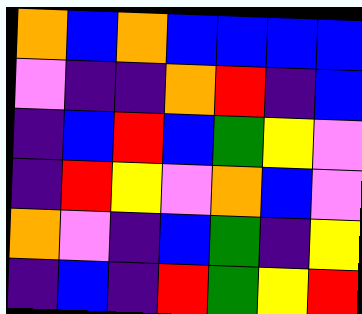[["orange", "blue", "orange", "blue", "blue", "blue", "blue"], ["violet", "indigo", "indigo", "orange", "red", "indigo", "blue"], ["indigo", "blue", "red", "blue", "green", "yellow", "violet"], ["indigo", "red", "yellow", "violet", "orange", "blue", "violet"], ["orange", "violet", "indigo", "blue", "green", "indigo", "yellow"], ["indigo", "blue", "indigo", "red", "green", "yellow", "red"]]